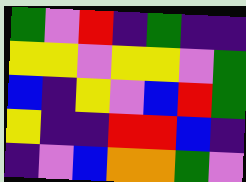[["green", "violet", "red", "indigo", "green", "indigo", "indigo"], ["yellow", "yellow", "violet", "yellow", "yellow", "violet", "green"], ["blue", "indigo", "yellow", "violet", "blue", "red", "green"], ["yellow", "indigo", "indigo", "red", "red", "blue", "indigo"], ["indigo", "violet", "blue", "orange", "orange", "green", "violet"]]